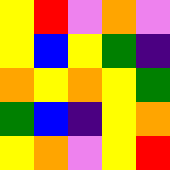[["yellow", "red", "violet", "orange", "violet"], ["yellow", "blue", "yellow", "green", "indigo"], ["orange", "yellow", "orange", "yellow", "green"], ["green", "blue", "indigo", "yellow", "orange"], ["yellow", "orange", "violet", "yellow", "red"]]